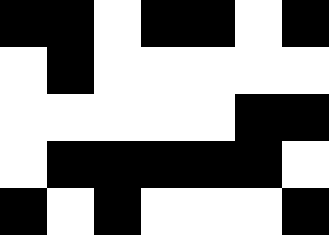[["black", "black", "white", "black", "black", "white", "black"], ["white", "black", "white", "white", "white", "white", "white"], ["white", "white", "white", "white", "white", "black", "black"], ["white", "black", "black", "black", "black", "black", "white"], ["black", "white", "black", "white", "white", "white", "black"]]